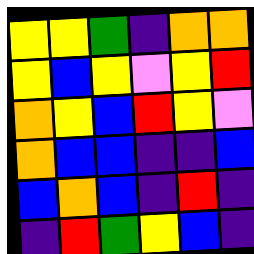[["yellow", "yellow", "green", "indigo", "orange", "orange"], ["yellow", "blue", "yellow", "violet", "yellow", "red"], ["orange", "yellow", "blue", "red", "yellow", "violet"], ["orange", "blue", "blue", "indigo", "indigo", "blue"], ["blue", "orange", "blue", "indigo", "red", "indigo"], ["indigo", "red", "green", "yellow", "blue", "indigo"]]